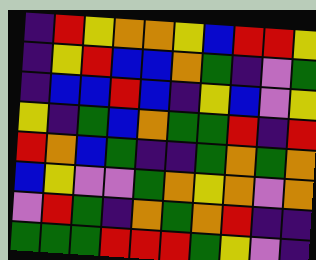[["indigo", "red", "yellow", "orange", "orange", "yellow", "blue", "red", "red", "yellow"], ["indigo", "yellow", "red", "blue", "blue", "orange", "green", "indigo", "violet", "green"], ["indigo", "blue", "blue", "red", "blue", "indigo", "yellow", "blue", "violet", "yellow"], ["yellow", "indigo", "green", "blue", "orange", "green", "green", "red", "indigo", "red"], ["red", "orange", "blue", "green", "indigo", "indigo", "green", "orange", "green", "orange"], ["blue", "yellow", "violet", "violet", "green", "orange", "yellow", "orange", "violet", "orange"], ["violet", "red", "green", "indigo", "orange", "green", "orange", "red", "indigo", "indigo"], ["green", "green", "green", "red", "red", "red", "green", "yellow", "violet", "indigo"]]